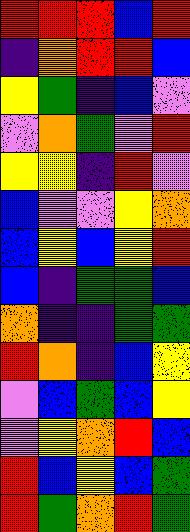[["red", "red", "red", "blue", "red"], ["indigo", "orange", "red", "red", "blue"], ["yellow", "green", "indigo", "blue", "violet"], ["violet", "orange", "green", "violet", "red"], ["yellow", "yellow", "indigo", "red", "violet"], ["blue", "violet", "violet", "yellow", "orange"], ["blue", "yellow", "blue", "yellow", "red"], ["blue", "indigo", "green", "green", "blue"], ["orange", "indigo", "indigo", "green", "green"], ["red", "orange", "indigo", "blue", "yellow"], ["violet", "blue", "green", "blue", "yellow"], ["violet", "yellow", "orange", "red", "blue"], ["red", "blue", "yellow", "blue", "green"], ["red", "green", "orange", "red", "green"]]